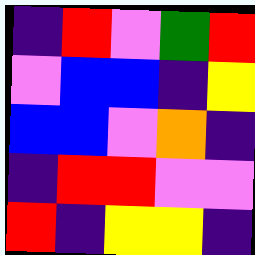[["indigo", "red", "violet", "green", "red"], ["violet", "blue", "blue", "indigo", "yellow"], ["blue", "blue", "violet", "orange", "indigo"], ["indigo", "red", "red", "violet", "violet"], ["red", "indigo", "yellow", "yellow", "indigo"]]